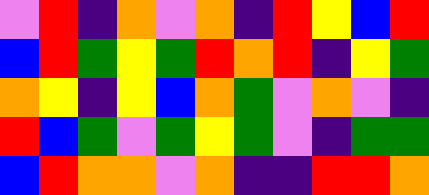[["violet", "red", "indigo", "orange", "violet", "orange", "indigo", "red", "yellow", "blue", "red"], ["blue", "red", "green", "yellow", "green", "red", "orange", "red", "indigo", "yellow", "green"], ["orange", "yellow", "indigo", "yellow", "blue", "orange", "green", "violet", "orange", "violet", "indigo"], ["red", "blue", "green", "violet", "green", "yellow", "green", "violet", "indigo", "green", "green"], ["blue", "red", "orange", "orange", "violet", "orange", "indigo", "indigo", "red", "red", "orange"]]